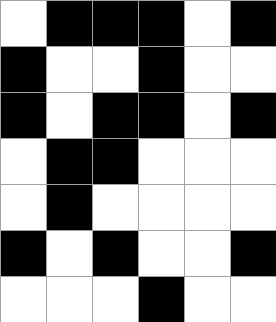[["white", "black", "black", "black", "white", "black"], ["black", "white", "white", "black", "white", "white"], ["black", "white", "black", "black", "white", "black"], ["white", "black", "black", "white", "white", "white"], ["white", "black", "white", "white", "white", "white"], ["black", "white", "black", "white", "white", "black"], ["white", "white", "white", "black", "white", "white"]]